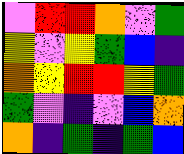[["violet", "red", "red", "orange", "violet", "green"], ["yellow", "violet", "yellow", "green", "blue", "indigo"], ["orange", "yellow", "red", "red", "yellow", "green"], ["green", "violet", "indigo", "violet", "blue", "orange"], ["orange", "indigo", "green", "indigo", "green", "blue"]]